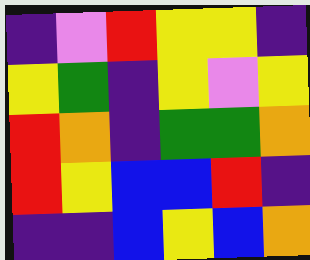[["indigo", "violet", "red", "yellow", "yellow", "indigo"], ["yellow", "green", "indigo", "yellow", "violet", "yellow"], ["red", "orange", "indigo", "green", "green", "orange"], ["red", "yellow", "blue", "blue", "red", "indigo"], ["indigo", "indigo", "blue", "yellow", "blue", "orange"]]